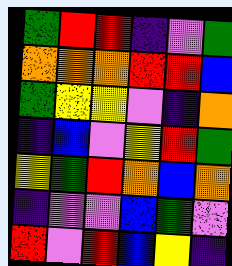[["green", "red", "red", "indigo", "violet", "green"], ["orange", "orange", "orange", "red", "red", "blue"], ["green", "yellow", "yellow", "violet", "indigo", "orange"], ["indigo", "blue", "violet", "yellow", "red", "green"], ["yellow", "green", "red", "orange", "blue", "orange"], ["indigo", "violet", "violet", "blue", "green", "violet"], ["red", "violet", "red", "blue", "yellow", "indigo"]]